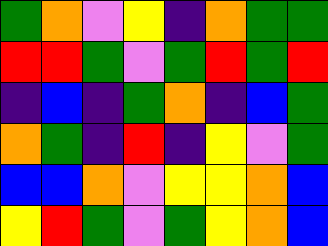[["green", "orange", "violet", "yellow", "indigo", "orange", "green", "green"], ["red", "red", "green", "violet", "green", "red", "green", "red"], ["indigo", "blue", "indigo", "green", "orange", "indigo", "blue", "green"], ["orange", "green", "indigo", "red", "indigo", "yellow", "violet", "green"], ["blue", "blue", "orange", "violet", "yellow", "yellow", "orange", "blue"], ["yellow", "red", "green", "violet", "green", "yellow", "orange", "blue"]]